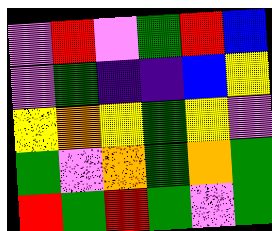[["violet", "red", "violet", "green", "red", "blue"], ["violet", "green", "indigo", "indigo", "blue", "yellow"], ["yellow", "orange", "yellow", "green", "yellow", "violet"], ["green", "violet", "orange", "green", "orange", "green"], ["red", "green", "red", "green", "violet", "green"]]